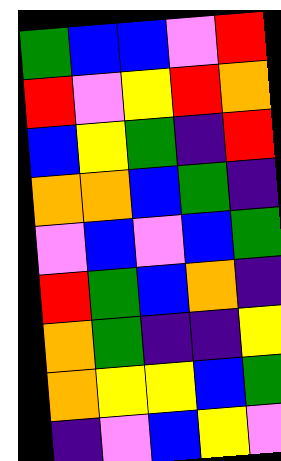[["green", "blue", "blue", "violet", "red"], ["red", "violet", "yellow", "red", "orange"], ["blue", "yellow", "green", "indigo", "red"], ["orange", "orange", "blue", "green", "indigo"], ["violet", "blue", "violet", "blue", "green"], ["red", "green", "blue", "orange", "indigo"], ["orange", "green", "indigo", "indigo", "yellow"], ["orange", "yellow", "yellow", "blue", "green"], ["indigo", "violet", "blue", "yellow", "violet"]]